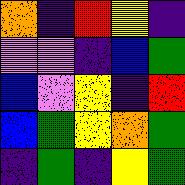[["orange", "indigo", "red", "yellow", "indigo"], ["violet", "violet", "indigo", "blue", "green"], ["blue", "violet", "yellow", "indigo", "red"], ["blue", "green", "yellow", "orange", "green"], ["indigo", "green", "indigo", "yellow", "green"]]